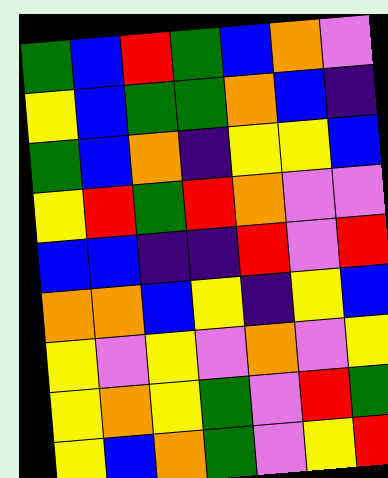[["green", "blue", "red", "green", "blue", "orange", "violet"], ["yellow", "blue", "green", "green", "orange", "blue", "indigo"], ["green", "blue", "orange", "indigo", "yellow", "yellow", "blue"], ["yellow", "red", "green", "red", "orange", "violet", "violet"], ["blue", "blue", "indigo", "indigo", "red", "violet", "red"], ["orange", "orange", "blue", "yellow", "indigo", "yellow", "blue"], ["yellow", "violet", "yellow", "violet", "orange", "violet", "yellow"], ["yellow", "orange", "yellow", "green", "violet", "red", "green"], ["yellow", "blue", "orange", "green", "violet", "yellow", "red"]]